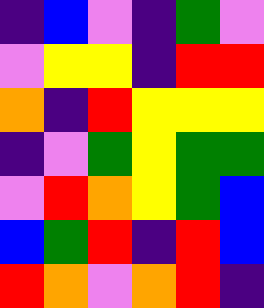[["indigo", "blue", "violet", "indigo", "green", "violet"], ["violet", "yellow", "yellow", "indigo", "red", "red"], ["orange", "indigo", "red", "yellow", "yellow", "yellow"], ["indigo", "violet", "green", "yellow", "green", "green"], ["violet", "red", "orange", "yellow", "green", "blue"], ["blue", "green", "red", "indigo", "red", "blue"], ["red", "orange", "violet", "orange", "red", "indigo"]]